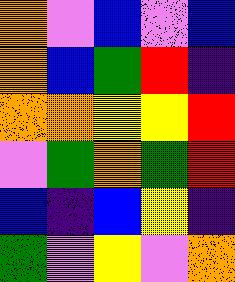[["orange", "violet", "blue", "violet", "blue"], ["orange", "blue", "green", "red", "indigo"], ["orange", "orange", "yellow", "yellow", "red"], ["violet", "green", "orange", "green", "red"], ["blue", "indigo", "blue", "yellow", "indigo"], ["green", "violet", "yellow", "violet", "orange"]]